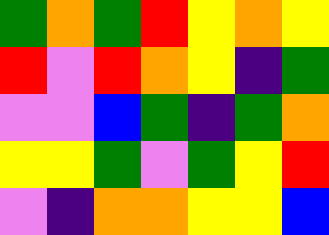[["green", "orange", "green", "red", "yellow", "orange", "yellow"], ["red", "violet", "red", "orange", "yellow", "indigo", "green"], ["violet", "violet", "blue", "green", "indigo", "green", "orange"], ["yellow", "yellow", "green", "violet", "green", "yellow", "red"], ["violet", "indigo", "orange", "orange", "yellow", "yellow", "blue"]]